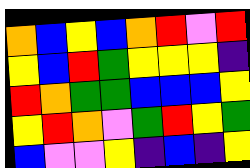[["orange", "blue", "yellow", "blue", "orange", "red", "violet", "red"], ["yellow", "blue", "red", "green", "yellow", "yellow", "yellow", "indigo"], ["red", "orange", "green", "green", "blue", "blue", "blue", "yellow"], ["yellow", "red", "orange", "violet", "green", "red", "yellow", "green"], ["blue", "violet", "violet", "yellow", "indigo", "blue", "indigo", "yellow"]]